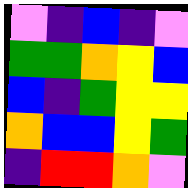[["violet", "indigo", "blue", "indigo", "violet"], ["green", "green", "orange", "yellow", "blue"], ["blue", "indigo", "green", "yellow", "yellow"], ["orange", "blue", "blue", "yellow", "green"], ["indigo", "red", "red", "orange", "violet"]]